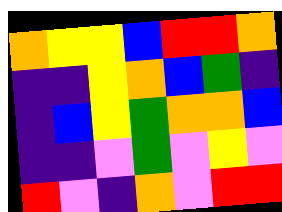[["orange", "yellow", "yellow", "blue", "red", "red", "orange"], ["indigo", "indigo", "yellow", "orange", "blue", "green", "indigo"], ["indigo", "blue", "yellow", "green", "orange", "orange", "blue"], ["indigo", "indigo", "violet", "green", "violet", "yellow", "violet"], ["red", "violet", "indigo", "orange", "violet", "red", "red"]]